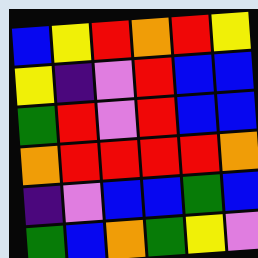[["blue", "yellow", "red", "orange", "red", "yellow"], ["yellow", "indigo", "violet", "red", "blue", "blue"], ["green", "red", "violet", "red", "blue", "blue"], ["orange", "red", "red", "red", "red", "orange"], ["indigo", "violet", "blue", "blue", "green", "blue"], ["green", "blue", "orange", "green", "yellow", "violet"]]